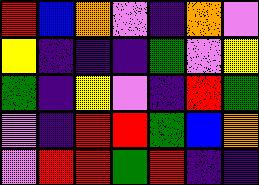[["red", "blue", "orange", "violet", "indigo", "orange", "violet"], ["yellow", "indigo", "indigo", "indigo", "green", "violet", "yellow"], ["green", "indigo", "yellow", "violet", "indigo", "red", "green"], ["violet", "indigo", "red", "red", "green", "blue", "orange"], ["violet", "red", "red", "green", "red", "indigo", "indigo"]]